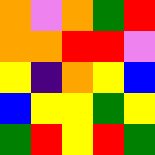[["orange", "violet", "orange", "green", "red"], ["orange", "orange", "red", "red", "violet"], ["yellow", "indigo", "orange", "yellow", "blue"], ["blue", "yellow", "yellow", "green", "yellow"], ["green", "red", "yellow", "red", "green"]]